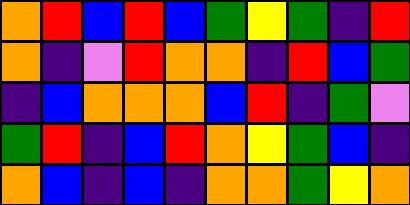[["orange", "red", "blue", "red", "blue", "green", "yellow", "green", "indigo", "red"], ["orange", "indigo", "violet", "red", "orange", "orange", "indigo", "red", "blue", "green"], ["indigo", "blue", "orange", "orange", "orange", "blue", "red", "indigo", "green", "violet"], ["green", "red", "indigo", "blue", "red", "orange", "yellow", "green", "blue", "indigo"], ["orange", "blue", "indigo", "blue", "indigo", "orange", "orange", "green", "yellow", "orange"]]